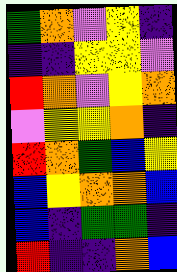[["green", "orange", "violet", "yellow", "indigo"], ["indigo", "indigo", "yellow", "yellow", "violet"], ["red", "orange", "violet", "yellow", "orange"], ["violet", "yellow", "yellow", "orange", "indigo"], ["red", "orange", "green", "blue", "yellow"], ["blue", "yellow", "orange", "orange", "blue"], ["blue", "indigo", "green", "green", "indigo"], ["red", "indigo", "indigo", "orange", "blue"]]